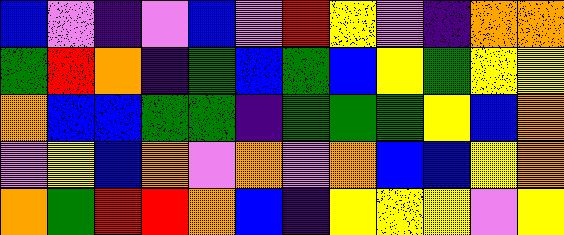[["blue", "violet", "indigo", "violet", "blue", "violet", "red", "yellow", "violet", "indigo", "orange", "orange"], ["green", "red", "orange", "indigo", "green", "blue", "green", "blue", "yellow", "green", "yellow", "yellow"], ["orange", "blue", "blue", "green", "green", "indigo", "green", "green", "green", "yellow", "blue", "orange"], ["violet", "yellow", "blue", "orange", "violet", "orange", "violet", "orange", "blue", "blue", "yellow", "orange"], ["orange", "green", "red", "red", "orange", "blue", "indigo", "yellow", "yellow", "yellow", "violet", "yellow"]]